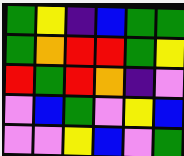[["green", "yellow", "indigo", "blue", "green", "green"], ["green", "orange", "red", "red", "green", "yellow"], ["red", "green", "red", "orange", "indigo", "violet"], ["violet", "blue", "green", "violet", "yellow", "blue"], ["violet", "violet", "yellow", "blue", "violet", "green"]]